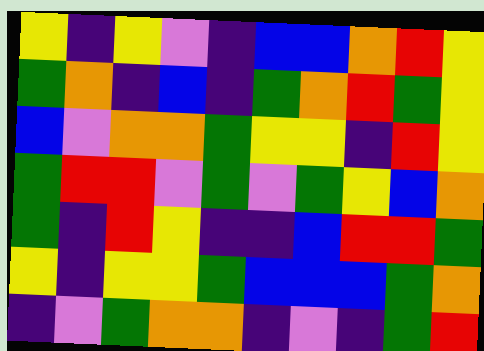[["yellow", "indigo", "yellow", "violet", "indigo", "blue", "blue", "orange", "red", "yellow"], ["green", "orange", "indigo", "blue", "indigo", "green", "orange", "red", "green", "yellow"], ["blue", "violet", "orange", "orange", "green", "yellow", "yellow", "indigo", "red", "yellow"], ["green", "red", "red", "violet", "green", "violet", "green", "yellow", "blue", "orange"], ["green", "indigo", "red", "yellow", "indigo", "indigo", "blue", "red", "red", "green"], ["yellow", "indigo", "yellow", "yellow", "green", "blue", "blue", "blue", "green", "orange"], ["indigo", "violet", "green", "orange", "orange", "indigo", "violet", "indigo", "green", "red"]]